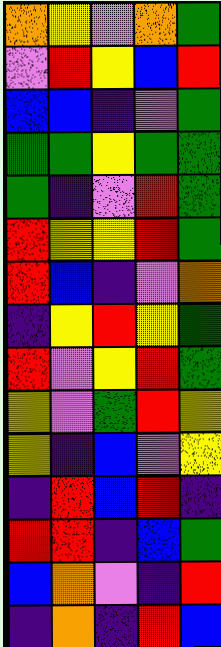[["orange", "yellow", "violet", "orange", "green"], ["violet", "red", "yellow", "blue", "red"], ["blue", "blue", "indigo", "violet", "green"], ["green", "green", "yellow", "green", "green"], ["green", "indigo", "violet", "red", "green"], ["red", "yellow", "yellow", "red", "green"], ["red", "blue", "indigo", "violet", "orange"], ["indigo", "yellow", "red", "yellow", "green"], ["red", "violet", "yellow", "red", "green"], ["yellow", "violet", "green", "red", "yellow"], ["yellow", "indigo", "blue", "violet", "yellow"], ["indigo", "red", "blue", "red", "indigo"], ["red", "red", "indigo", "blue", "green"], ["blue", "orange", "violet", "indigo", "red"], ["indigo", "orange", "indigo", "red", "blue"]]